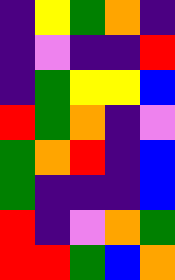[["indigo", "yellow", "green", "orange", "indigo"], ["indigo", "violet", "indigo", "indigo", "red"], ["indigo", "green", "yellow", "yellow", "blue"], ["red", "green", "orange", "indigo", "violet"], ["green", "orange", "red", "indigo", "blue"], ["green", "indigo", "indigo", "indigo", "blue"], ["red", "indigo", "violet", "orange", "green"], ["red", "red", "green", "blue", "orange"]]